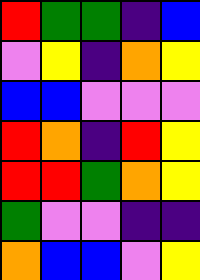[["red", "green", "green", "indigo", "blue"], ["violet", "yellow", "indigo", "orange", "yellow"], ["blue", "blue", "violet", "violet", "violet"], ["red", "orange", "indigo", "red", "yellow"], ["red", "red", "green", "orange", "yellow"], ["green", "violet", "violet", "indigo", "indigo"], ["orange", "blue", "blue", "violet", "yellow"]]